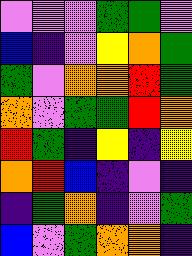[["violet", "violet", "violet", "green", "green", "violet"], ["blue", "indigo", "violet", "yellow", "orange", "green"], ["green", "violet", "orange", "orange", "red", "green"], ["orange", "violet", "green", "green", "red", "orange"], ["red", "green", "indigo", "yellow", "indigo", "yellow"], ["orange", "red", "blue", "indigo", "violet", "indigo"], ["indigo", "green", "orange", "indigo", "violet", "green"], ["blue", "violet", "green", "orange", "orange", "indigo"]]